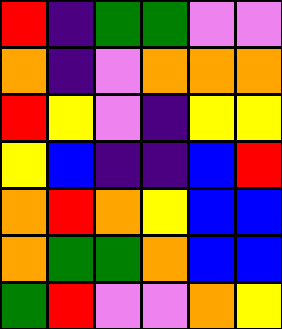[["red", "indigo", "green", "green", "violet", "violet"], ["orange", "indigo", "violet", "orange", "orange", "orange"], ["red", "yellow", "violet", "indigo", "yellow", "yellow"], ["yellow", "blue", "indigo", "indigo", "blue", "red"], ["orange", "red", "orange", "yellow", "blue", "blue"], ["orange", "green", "green", "orange", "blue", "blue"], ["green", "red", "violet", "violet", "orange", "yellow"]]